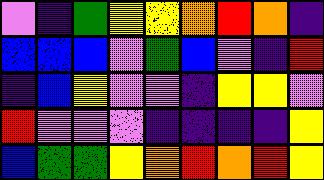[["violet", "indigo", "green", "yellow", "yellow", "orange", "red", "orange", "indigo"], ["blue", "blue", "blue", "violet", "green", "blue", "violet", "indigo", "red"], ["indigo", "blue", "yellow", "violet", "violet", "indigo", "yellow", "yellow", "violet"], ["red", "violet", "violet", "violet", "indigo", "indigo", "indigo", "indigo", "yellow"], ["blue", "green", "green", "yellow", "orange", "red", "orange", "red", "yellow"]]